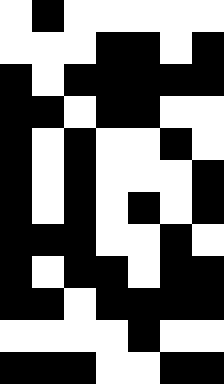[["white", "black", "white", "white", "white", "white", "white"], ["white", "white", "white", "black", "black", "white", "black"], ["black", "white", "black", "black", "black", "black", "black"], ["black", "black", "white", "black", "black", "white", "white"], ["black", "white", "black", "white", "white", "black", "white"], ["black", "white", "black", "white", "white", "white", "black"], ["black", "white", "black", "white", "black", "white", "black"], ["black", "black", "black", "white", "white", "black", "white"], ["black", "white", "black", "black", "white", "black", "black"], ["black", "black", "white", "black", "black", "black", "black"], ["white", "white", "white", "white", "black", "white", "white"], ["black", "black", "black", "white", "white", "black", "black"]]